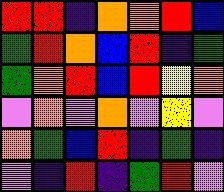[["red", "red", "indigo", "orange", "orange", "red", "blue"], ["green", "red", "orange", "blue", "red", "indigo", "green"], ["green", "orange", "red", "blue", "red", "yellow", "orange"], ["violet", "orange", "violet", "orange", "violet", "yellow", "violet"], ["orange", "green", "blue", "red", "indigo", "green", "indigo"], ["violet", "indigo", "red", "indigo", "green", "red", "violet"]]